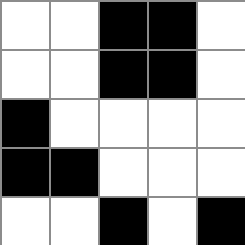[["white", "white", "black", "black", "white"], ["white", "white", "black", "black", "white"], ["black", "white", "white", "white", "white"], ["black", "black", "white", "white", "white"], ["white", "white", "black", "white", "black"]]